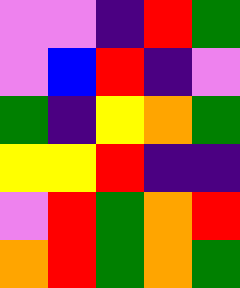[["violet", "violet", "indigo", "red", "green"], ["violet", "blue", "red", "indigo", "violet"], ["green", "indigo", "yellow", "orange", "green"], ["yellow", "yellow", "red", "indigo", "indigo"], ["violet", "red", "green", "orange", "red"], ["orange", "red", "green", "orange", "green"]]